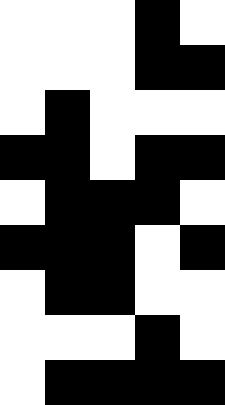[["white", "white", "white", "black", "white"], ["white", "white", "white", "black", "black"], ["white", "black", "white", "white", "white"], ["black", "black", "white", "black", "black"], ["white", "black", "black", "black", "white"], ["black", "black", "black", "white", "black"], ["white", "black", "black", "white", "white"], ["white", "white", "white", "black", "white"], ["white", "black", "black", "black", "black"]]